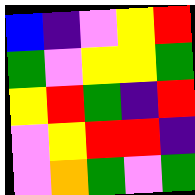[["blue", "indigo", "violet", "yellow", "red"], ["green", "violet", "yellow", "yellow", "green"], ["yellow", "red", "green", "indigo", "red"], ["violet", "yellow", "red", "red", "indigo"], ["violet", "orange", "green", "violet", "green"]]